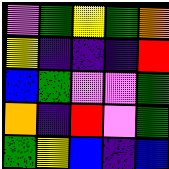[["violet", "green", "yellow", "green", "orange"], ["yellow", "indigo", "indigo", "indigo", "red"], ["blue", "green", "violet", "violet", "green"], ["orange", "indigo", "red", "violet", "green"], ["green", "yellow", "blue", "indigo", "blue"]]